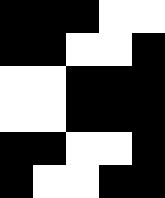[["black", "black", "black", "white", "white"], ["black", "black", "white", "white", "black"], ["white", "white", "black", "black", "black"], ["white", "white", "black", "black", "black"], ["black", "black", "white", "white", "black"], ["black", "white", "white", "black", "black"]]